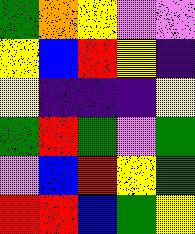[["green", "orange", "yellow", "violet", "violet"], ["yellow", "blue", "red", "yellow", "indigo"], ["yellow", "indigo", "indigo", "indigo", "yellow"], ["green", "red", "green", "violet", "green"], ["violet", "blue", "red", "yellow", "green"], ["red", "red", "blue", "green", "yellow"]]